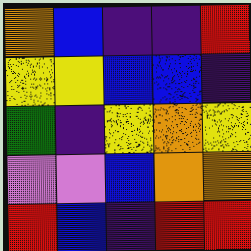[["orange", "blue", "indigo", "indigo", "red"], ["yellow", "yellow", "blue", "blue", "indigo"], ["green", "indigo", "yellow", "orange", "yellow"], ["violet", "violet", "blue", "orange", "orange"], ["red", "blue", "indigo", "red", "red"]]